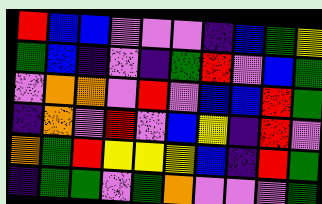[["red", "blue", "blue", "violet", "violet", "violet", "indigo", "blue", "green", "yellow"], ["green", "blue", "indigo", "violet", "indigo", "green", "red", "violet", "blue", "green"], ["violet", "orange", "orange", "violet", "red", "violet", "blue", "blue", "red", "green"], ["indigo", "orange", "violet", "red", "violet", "blue", "yellow", "indigo", "red", "violet"], ["orange", "green", "red", "yellow", "yellow", "yellow", "blue", "indigo", "red", "green"], ["indigo", "green", "green", "violet", "green", "orange", "violet", "violet", "violet", "green"]]